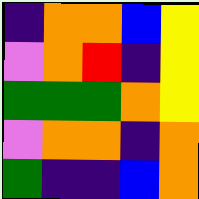[["indigo", "orange", "orange", "blue", "yellow"], ["violet", "orange", "red", "indigo", "yellow"], ["green", "green", "green", "orange", "yellow"], ["violet", "orange", "orange", "indigo", "orange"], ["green", "indigo", "indigo", "blue", "orange"]]